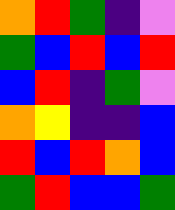[["orange", "red", "green", "indigo", "violet"], ["green", "blue", "red", "blue", "red"], ["blue", "red", "indigo", "green", "violet"], ["orange", "yellow", "indigo", "indigo", "blue"], ["red", "blue", "red", "orange", "blue"], ["green", "red", "blue", "blue", "green"]]